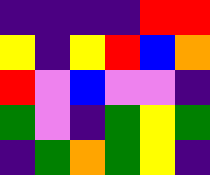[["indigo", "indigo", "indigo", "indigo", "red", "red"], ["yellow", "indigo", "yellow", "red", "blue", "orange"], ["red", "violet", "blue", "violet", "violet", "indigo"], ["green", "violet", "indigo", "green", "yellow", "green"], ["indigo", "green", "orange", "green", "yellow", "indigo"]]